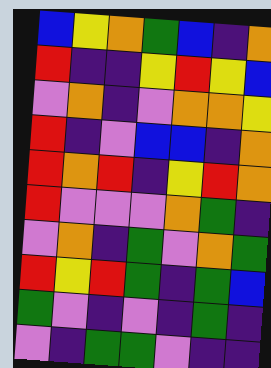[["blue", "yellow", "orange", "green", "blue", "indigo", "orange"], ["red", "indigo", "indigo", "yellow", "red", "yellow", "blue"], ["violet", "orange", "indigo", "violet", "orange", "orange", "yellow"], ["red", "indigo", "violet", "blue", "blue", "indigo", "orange"], ["red", "orange", "red", "indigo", "yellow", "red", "orange"], ["red", "violet", "violet", "violet", "orange", "green", "indigo"], ["violet", "orange", "indigo", "green", "violet", "orange", "green"], ["red", "yellow", "red", "green", "indigo", "green", "blue"], ["green", "violet", "indigo", "violet", "indigo", "green", "indigo"], ["violet", "indigo", "green", "green", "violet", "indigo", "indigo"]]